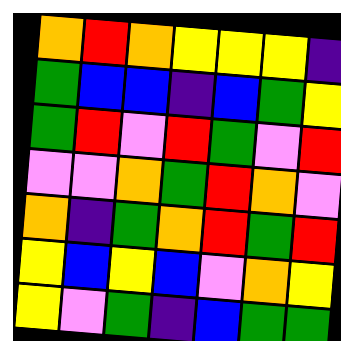[["orange", "red", "orange", "yellow", "yellow", "yellow", "indigo"], ["green", "blue", "blue", "indigo", "blue", "green", "yellow"], ["green", "red", "violet", "red", "green", "violet", "red"], ["violet", "violet", "orange", "green", "red", "orange", "violet"], ["orange", "indigo", "green", "orange", "red", "green", "red"], ["yellow", "blue", "yellow", "blue", "violet", "orange", "yellow"], ["yellow", "violet", "green", "indigo", "blue", "green", "green"]]